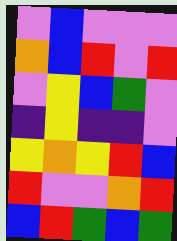[["violet", "blue", "violet", "violet", "violet"], ["orange", "blue", "red", "violet", "red"], ["violet", "yellow", "blue", "green", "violet"], ["indigo", "yellow", "indigo", "indigo", "violet"], ["yellow", "orange", "yellow", "red", "blue"], ["red", "violet", "violet", "orange", "red"], ["blue", "red", "green", "blue", "green"]]